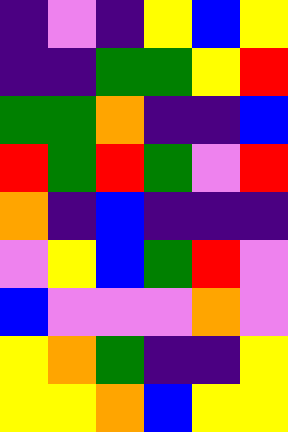[["indigo", "violet", "indigo", "yellow", "blue", "yellow"], ["indigo", "indigo", "green", "green", "yellow", "red"], ["green", "green", "orange", "indigo", "indigo", "blue"], ["red", "green", "red", "green", "violet", "red"], ["orange", "indigo", "blue", "indigo", "indigo", "indigo"], ["violet", "yellow", "blue", "green", "red", "violet"], ["blue", "violet", "violet", "violet", "orange", "violet"], ["yellow", "orange", "green", "indigo", "indigo", "yellow"], ["yellow", "yellow", "orange", "blue", "yellow", "yellow"]]